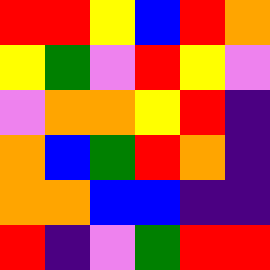[["red", "red", "yellow", "blue", "red", "orange"], ["yellow", "green", "violet", "red", "yellow", "violet"], ["violet", "orange", "orange", "yellow", "red", "indigo"], ["orange", "blue", "green", "red", "orange", "indigo"], ["orange", "orange", "blue", "blue", "indigo", "indigo"], ["red", "indigo", "violet", "green", "red", "red"]]